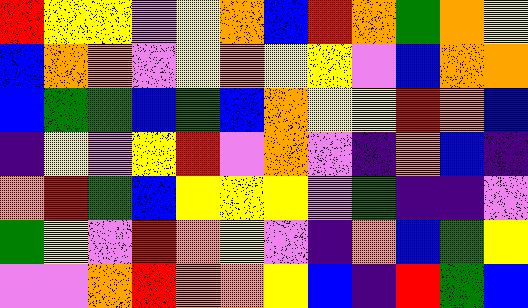[["red", "yellow", "yellow", "violet", "yellow", "orange", "blue", "red", "orange", "green", "orange", "yellow"], ["blue", "orange", "orange", "violet", "yellow", "orange", "yellow", "yellow", "violet", "blue", "orange", "orange"], ["blue", "green", "green", "blue", "green", "blue", "orange", "yellow", "yellow", "red", "orange", "blue"], ["indigo", "yellow", "violet", "yellow", "red", "violet", "orange", "violet", "indigo", "orange", "blue", "indigo"], ["orange", "red", "green", "blue", "yellow", "yellow", "yellow", "violet", "green", "indigo", "indigo", "violet"], ["green", "yellow", "violet", "red", "orange", "yellow", "violet", "indigo", "orange", "blue", "green", "yellow"], ["violet", "violet", "orange", "red", "orange", "orange", "yellow", "blue", "indigo", "red", "green", "blue"]]